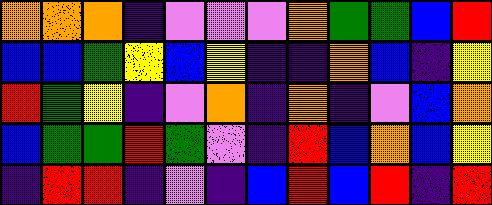[["orange", "orange", "orange", "indigo", "violet", "violet", "violet", "orange", "green", "green", "blue", "red"], ["blue", "blue", "green", "yellow", "blue", "yellow", "indigo", "indigo", "orange", "blue", "indigo", "yellow"], ["red", "green", "yellow", "indigo", "violet", "orange", "indigo", "orange", "indigo", "violet", "blue", "orange"], ["blue", "green", "green", "red", "green", "violet", "indigo", "red", "blue", "orange", "blue", "yellow"], ["indigo", "red", "red", "indigo", "violet", "indigo", "blue", "red", "blue", "red", "indigo", "red"]]